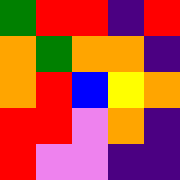[["green", "red", "red", "indigo", "red"], ["orange", "green", "orange", "orange", "indigo"], ["orange", "red", "blue", "yellow", "orange"], ["red", "red", "violet", "orange", "indigo"], ["red", "violet", "violet", "indigo", "indigo"]]